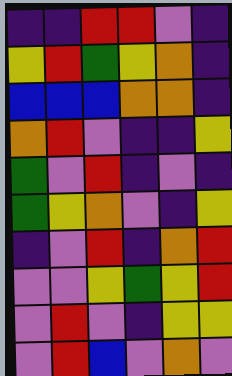[["indigo", "indigo", "red", "red", "violet", "indigo"], ["yellow", "red", "green", "yellow", "orange", "indigo"], ["blue", "blue", "blue", "orange", "orange", "indigo"], ["orange", "red", "violet", "indigo", "indigo", "yellow"], ["green", "violet", "red", "indigo", "violet", "indigo"], ["green", "yellow", "orange", "violet", "indigo", "yellow"], ["indigo", "violet", "red", "indigo", "orange", "red"], ["violet", "violet", "yellow", "green", "yellow", "red"], ["violet", "red", "violet", "indigo", "yellow", "yellow"], ["violet", "red", "blue", "violet", "orange", "violet"]]